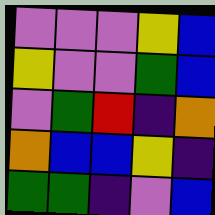[["violet", "violet", "violet", "yellow", "blue"], ["yellow", "violet", "violet", "green", "blue"], ["violet", "green", "red", "indigo", "orange"], ["orange", "blue", "blue", "yellow", "indigo"], ["green", "green", "indigo", "violet", "blue"]]